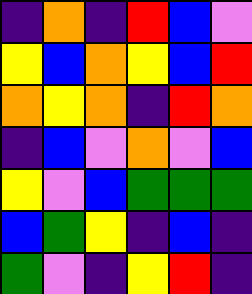[["indigo", "orange", "indigo", "red", "blue", "violet"], ["yellow", "blue", "orange", "yellow", "blue", "red"], ["orange", "yellow", "orange", "indigo", "red", "orange"], ["indigo", "blue", "violet", "orange", "violet", "blue"], ["yellow", "violet", "blue", "green", "green", "green"], ["blue", "green", "yellow", "indigo", "blue", "indigo"], ["green", "violet", "indigo", "yellow", "red", "indigo"]]